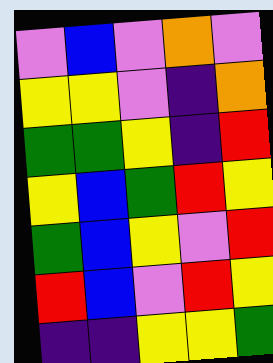[["violet", "blue", "violet", "orange", "violet"], ["yellow", "yellow", "violet", "indigo", "orange"], ["green", "green", "yellow", "indigo", "red"], ["yellow", "blue", "green", "red", "yellow"], ["green", "blue", "yellow", "violet", "red"], ["red", "blue", "violet", "red", "yellow"], ["indigo", "indigo", "yellow", "yellow", "green"]]